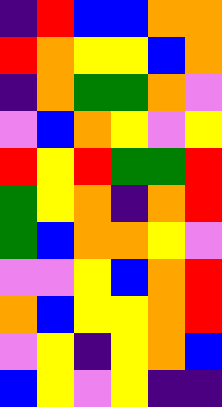[["indigo", "red", "blue", "blue", "orange", "orange"], ["red", "orange", "yellow", "yellow", "blue", "orange"], ["indigo", "orange", "green", "green", "orange", "violet"], ["violet", "blue", "orange", "yellow", "violet", "yellow"], ["red", "yellow", "red", "green", "green", "red"], ["green", "yellow", "orange", "indigo", "orange", "red"], ["green", "blue", "orange", "orange", "yellow", "violet"], ["violet", "violet", "yellow", "blue", "orange", "red"], ["orange", "blue", "yellow", "yellow", "orange", "red"], ["violet", "yellow", "indigo", "yellow", "orange", "blue"], ["blue", "yellow", "violet", "yellow", "indigo", "indigo"]]